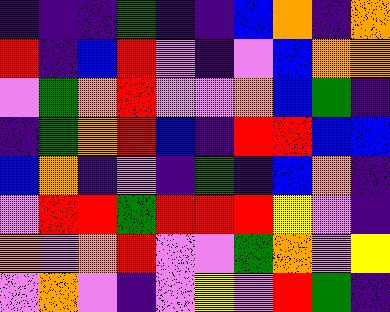[["indigo", "indigo", "indigo", "green", "indigo", "indigo", "blue", "orange", "indigo", "orange"], ["red", "indigo", "blue", "red", "violet", "indigo", "violet", "blue", "orange", "orange"], ["violet", "green", "orange", "red", "violet", "violet", "orange", "blue", "green", "indigo"], ["indigo", "green", "orange", "red", "blue", "indigo", "red", "red", "blue", "blue"], ["blue", "orange", "indigo", "violet", "indigo", "green", "indigo", "blue", "orange", "indigo"], ["violet", "red", "red", "green", "red", "red", "red", "yellow", "violet", "indigo"], ["orange", "violet", "orange", "red", "violet", "violet", "green", "orange", "violet", "yellow"], ["violet", "orange", "violet", "indigo", "violet", "yellow", "violet", "red", "green", "indigo"]]